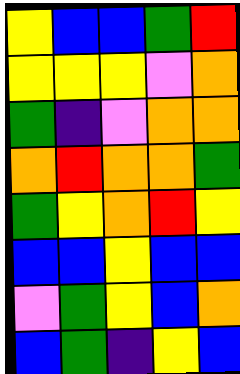[["yellow", "blue", "blue", "green", "red"], ["yellow", "yellow", "yellow", "violet", "orange"], ["green", "indigo", "violet", "orange", "orange"], ["orange", "red", "orange", "orange", "green"], ["green", "yellow", "orange", "red", "yellow"], ["blue", "blue", "yellow", "blue", "blue"], ["violet", "green", "yellow", "blue", "orange"], ["blue", "green", "indigo", "yellow", "blue"]]